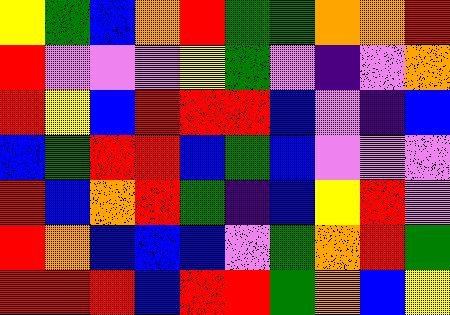[["yellow", "green", "blue", "orange", "red", "green", "green", "orange", "orange", "red"], ["red", "violet", "violet", "violet", "yellow", "green", "violet", "indigo", "violet", "orange"], ["red", "yellow", "blue", "red", "red", "red", "blue", "violet", "indigo", "blue"], ["blue", "green", "red", "red", "blue", "green", "blue", "violet", "violet", "violet"], ["red", "blue", "orange", "red", "green", "indigo", "blue", "yellow", "red", "violet"], ["red", "orange", "blue", "blue", "blue", "violet", "green", "orange", "red", "green"], ["red", "red", "red", "blue", "red", "red", "green", "orange", "blue", "yellow"]]